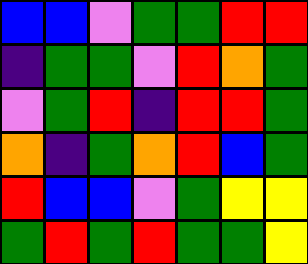[["blue", "blue", "violet", "green", "green", "red", "red"], ["indigo", "green", "green", "violet", "red", "orange", "green"], ["violet", "green", "red", "indigo", "red", "red", "green"], ["orange", "indigo", "green", "orange", "red", "blue", "green"], ["red", "blue", "blue", "violet", "green", "yellow", "yellow"], ["green", "red", "green", "red", "green", "green", "yellow"]]